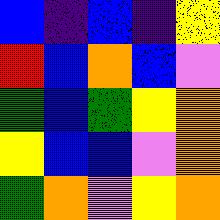[["blue", "indigo", "blue", "indigo", "yellow"], ["red", "blue", "orange", "blue", "violet"], ["green", "blue", "green", "yellow", "orange"], ["yellow", "blue", "blue", "violet", "orange"], ["green", "orange", "violet", "yellow", "orange"]]